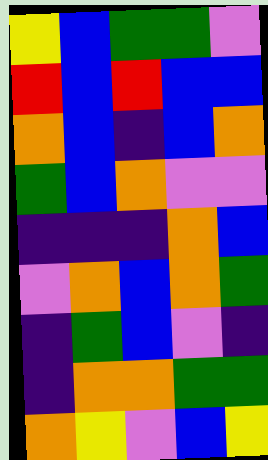[["yellow", "blue", "green", "green", "violet"], ["red", "blue", "red", "blue", "blue"], ["orange", "blue", "indigo", "blue", "orange"], ["green", "blue", "orange", "violet", "violet"], ["indigo", "indigo", "indigo", "orange", "blue"], ["violet", "orange", "blue", "orange", "green"], ["indigo", "green", "blue", "violet", "indigo"], ["indigo", "orange", "orange", "green", "green"], ["orange", "yellow", "violet", "blue", "yellow"]]